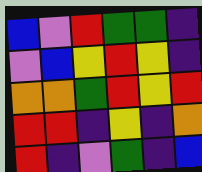[["blue", "violet", "red", "green", "green", "indigo"], ["violet", "blue", "yellow", "red", "yellow", "indigo"], ["orange", "orange", "green", "red", "yellow", "red"], ["red", "red", "indigo", "yellow", "indigo", "orange"], ["red", "indigo", "violet", "green", "indigo", "blue"]]